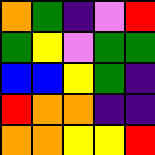[["orange", "green", "indigo", "violet", "red"], ["green", "yellow", "violet", "green", "green"], ["blue", "blue", "yellow", "green", "indigo"], ["red", "orange", "orange", "indigo", "indigo"], ["orange", "orange", "yellow", "yellow", "red"]]